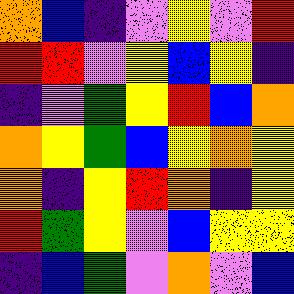[["orange", "blue", "indigo", "violet", "yellow", "violet", "red"], ["red", "red", "violet", "yellow", "blue", "yellow", "indigo"], ["indigo", "violet", "green", "yellow", "red", "blue", "orange"], ["orange", "yellow", "green", "blue", "yellow", "orange", "yellow"], ["orange", "indigo", "yellow", "red", "orange", "indigo", "yellow"], ["red", "green", "yellow", "violet", "blue", "yellow", "yellow"], ["indigo", "blue", "green", "violet", "orange", "violet", "blue"]]